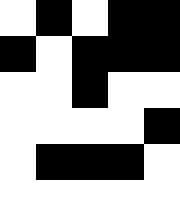[["white", "black", "white", "black", "black"], ["black", "white", "black", "black", "black"], ["white", "white", "black", "white", "white"], ["white", "white", "white", "white", "black"], ["white", "black", "black", "black", "white"], ["white", "white", "white", "white", "white"]]